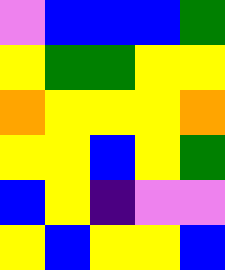[["violet", "blue", "blue", "blue", "green"], ["yellow", "green", "green", "yellow", "yellow"], ["orange", "yellow", "yellow", "yellow", "orange"], ["yellow", "yellow", "blue", "yellow", "green"], ["blue", "yellow", "indigo", "violet", "violet"], ["yellow", "blue", "yellow", "yellow", "blue"]]